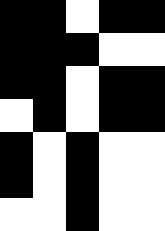[["black", "black", "white", "black", "black"], ["black", "black", "black", "white", "white"], ["black", "black", "white", "black", "black"], ["white", "black", "white", "black", "black"], ["black", "white", "black", "white", "white"], ["black", "white", "black", "white", "white"], ["white", "white", "black", "white", "white"]]